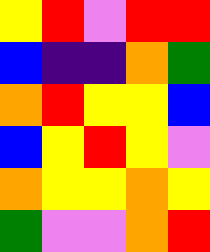[["yellow", "red", "violet", "red", "red"], ["blue", "indigo", "indigo", "orange", "green"], ["orange", "red", "yellow", "yellow", "blue"], ["blue", "yellow", "red", "yellow", "violet"], ["orange", "yellow", "yellow", "orange", "yellow"], ["green", "violet", "violet", "orange", "red"]]